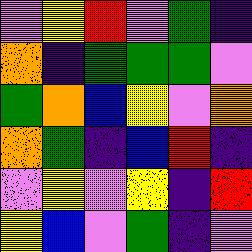[["violet", "yellow", "red", "violet", "green", "indigo"], ["orange", "indigo", "green", "green", "green", "violet"], ["green", "orange", "blue", "yellow", "violet", "orange"], ["orange", "green", "indigo", "blue", "red", "indigo"], ["violet", "yellow", "violet", "yellow", "indigo", "red"], ["yellow", "blue", "violet", "green", "indigo", "violet"]]